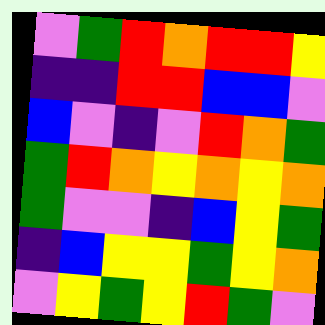[["violet", "green", "red", "orange", "red", "red", "yellow"], ["indigo", "indigo", "red", "red", "blue", "blue", "violet"], ["blue", "violet", "indigo", "violet", "red", "orange", "green"], ["green", "red", "orange", "yellow", "orange", "yellow", "orange"], ["green", "violet", "violet", "indigo", "blue", "yellow", "green"], ["indigo", "blue", "yellow", "yellow", "green", "yellow", "orange"], ["violet", "yellow", "green", "yellow", "red", "green", "violet"]]